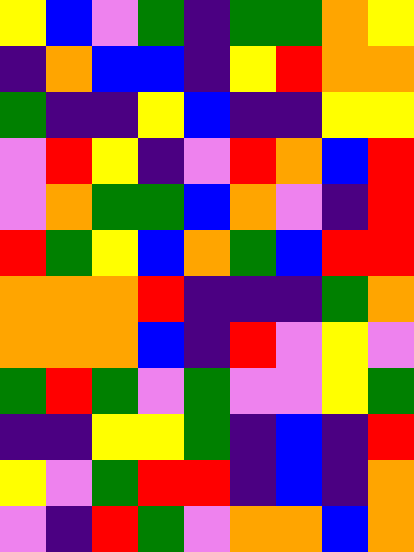[["yellow", "blue", "violet", "green", "indigo", "green", "green", "orange", "yellow"], ["indigo", "orange", "blue", "blue", "indigo", "yellow", "red", "orange", "orange"], ["green", "indigo", "indigo", "yellow", "blue", "indigo", "indigo", "yellow", "yellow"], ["violet", "red", "yellow", "indigo", "violet", "red", "orange", "blue", "red"], ["violet", "orange", "green", "green", "blue", "orange", "violet", "indigo", "red"], ["red", "green", "yellow", "blue", "orange", "green", "blue", "red", "red"], ["orange", "orange", "orange", "red", "indigo", "indigo", "indigo", "green", "orange"], ["orange", "orange", "orange", "blue", "indigo", "red", "violet", "yellow", "violet"], ["green", "red", "green", "violet", "green", "violet", "violet", "yellow", "green"], ["indigo", "indigo", "yellow", "yellow", "green", "indigo", "blue", "indigo", "red"], ["yellow", "violet", "green", "red", "red", "indigo", "blue", "indigo", "orange"], ["violet", "indigo", "red", "green", "violet", "orange", "orange", "blue", "orange"]]